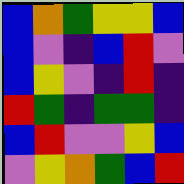[["blue", "orange", "green", "yellow", "yellow", "blue"], ["blue", "violet", "indigo", "blue", "red", "violet"], ["blue", "yellow", "violet", "indigo", "red", "indigo"], ["red", "green", "indigo", "green", "green", "indigo"], ["blue", "red", "violet", "violet", "yellow", "blue"], ["violet", "yellow", "orange", "green", "blue", "red"]]